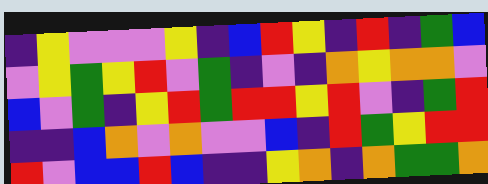[["indigo", "yellow", "violet", "violet", "violet", "yellow", "indigo", "blue", "red", "yellow", "indigo", "red", "indigo", "green", "blue"], ["violet", "yellow", "green", "yellow", "red", "violet", "green", "indigo", "violet", "indigo", "orange", "yellow", "orange", "orange", "violet"], ["blue", "violet", "green", "indigo", "yellow", "red", "green", "red", "red", "yellow", "red", "violet", "indigo", "green", "red"], ["indigo", "indigo", "blue", "orange", "violet", "orange", "violet", "violet", "blue", "indigo", "red", "green", "yellow", "red", "red"], ["red", "violet", "blue", "blue", "red", "blue", "indigo", "indigo", "yellow", "orange", "indigo", "orange", "green", "green", "orange"]]